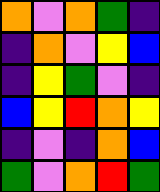[["orange", "violet", "orange", "green", "indigo"], ["indigo", "orange", "violet", "yellow", "blue"], ["indigo", "yellow", "green", "violet", "indigo"], ["blue", "yellow", "red", "orange", "yellow"], ["indigo", "violet", "indigo", "orange", "blue"], ["green", "violet", "orange", "red", "green"]]